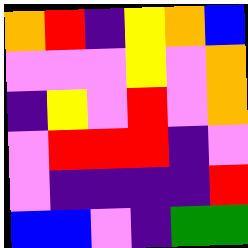[["orange", "red", "indigo", "yellow", "orange", "blue"], ["violet", "violet", "violet", "yellow", "violet", "orange"], ["indigo", "yellow", "violet", "red", "violet", "orange"], ["violet", "red", "red", "red", "indigo", "violet"], ["violet", "indigo", "indigo", "indigo", "indigo", "red"], ["blue", "blue", "violet", "indigo", "green", "green"]]